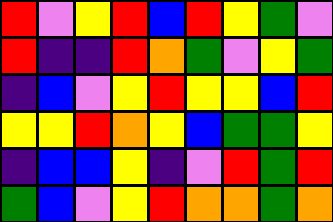[["red", "violet", "yellow", "red", "blue", "red", "yellow", "green", "violet"], ["red", "indigo", "indigo", "red", "orange", "green", "violet", "yellow", "green"], ["indigo", "blue", "violet", "yellow", "red", "yellow", "yellow", "blue", "red"], ["yellow", "yellow", "red", "orange", "yellow", "blue", "green", "green", "yellow"], ["indigo", "blue", "blue", "yellow", "indigo", "violet", "red", "green", "red"], ["green", "blue", "violet", "yellow", "red", "orange", "orange", "green", "orange"]]